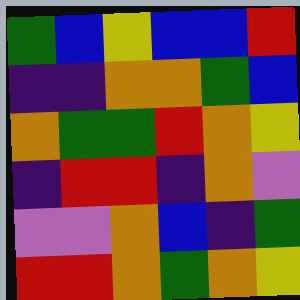[["green", "blue", "yellow", "blue", "blue", "red"], ["indigo", "indigo", "orange", "orange", "green", "blue"], ["orange", "green", "green", "red", "orange", "yellow"], ["indigo", "red", "red", "indigo", "orange", "violet"], ["violet", "violet", "orange", "blue", "indigo", "green"], ["red", "red", "orange", "green", "orange", "yellow"]]